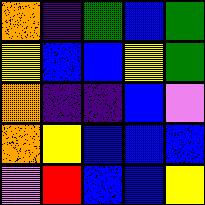[["orange", "indigo", "green", "blue", "green"], ["yellow", "blue", "blue", "yellow", "green"], ["orange", "indigo", "indigo", "blue", "violet"], ["orange", "yellow", "blue", "blue", "blue"], ["violet", "red", "blue", "blue", "yellow"]]